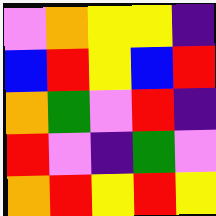[["violet", "orange", "yellow", "yellow", "indigo"], ["blue", "red", "yellow", "blue", "red"], ["orange", "green", "violet", "red", "indigo"], ["red", "violet", "indigo", "green", "violet"], ["orange", "red", "yellow", "red", "yellow"]]